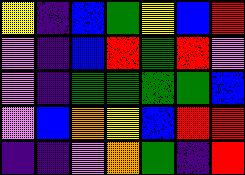[["yellow", "indigo", "blue", "green", "yellow", "blue", "red"], ["violet", "indigo", "blue", "red", "green", "red", "violet"], ["violet", "indigo", "green", "green", "green", "green", "blue"], ["violet", "blue", "orange", "yellow", "blue", "red", "red"], ["indigo", "indigo", "violet", "orange", "green", "indigo", "red"]]